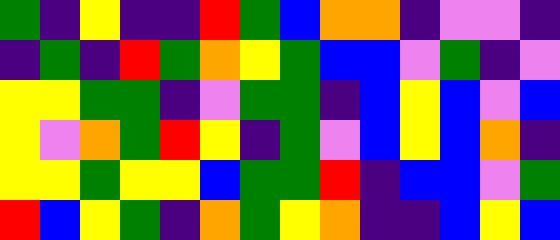[["green", "indigo", "yellow", "indigo", "indigo", "red", "green", "blue", "orange", "orange", "indigo", "violet", "violet", "indigo"], ["indigo", "green", "indigo", "red", "green", "orange", "yellow", "green", "blue", "blue", "violet", "green", "indigo", "violet"], ["yellow", "yellow", "green", "green", "indigo", "violet", "green", "green", "indigo", "blue", "yellow", "blue", "violet", "blue"], ["yellow", "violet", "orange", "green", "red", "yellow", "indigo", "green", "violet", "blue", "yellow", "blue", "orange", "indigo"], ["yellow", "yellow", "green", "yellow", "yellow", "blue", "green", "green", "red", "indigo", "blue", "blue", "violet", "green"], ["red", "blue", "yellow", "green", "indigo", "orange", "green", "yellow", "orange", "indigo", "indigo", "blue", "yellow", "blue"]]